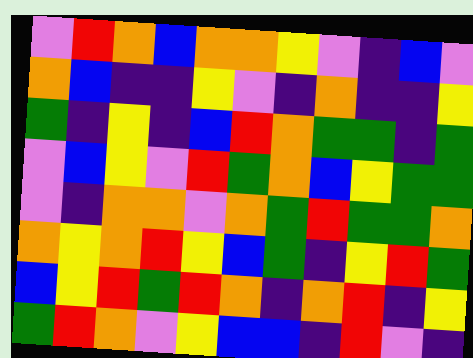[["violet", "red", "orange", "blue", "orange", "orange", "yellow", "violet", "indigo", "blue", "violet"], ["orange", "blue", "indigo", "indigo", "yellow", "violet", "indigo", "orange", "indigo", "indigo", "yellow"], ["green", "indigo", "yellow", "indigo", "blue", "red", "orange", "green", "green", "indigo", "green"], ["violet", "blue", "yellow", "violet", "red", "green", "orange", "blue", "yellow", "green", "green"], ["violet", "indigo", "orange", "orange", "violet", "orange", "green", "red", "green", "green", "orange"], ["orange", "yellow", "orange", "red", "yellow", "blue", "green", "indigo", "yellow", "red", "green"], ["blue", "yellow", "red", "green", "red", "orange", "indigo", "orange", "red", "indigo", "yellow"], ["green", "red", "orange", "violet", "yellow", "blue", "blue", "indigo", "red", "violet", "indigo"]]